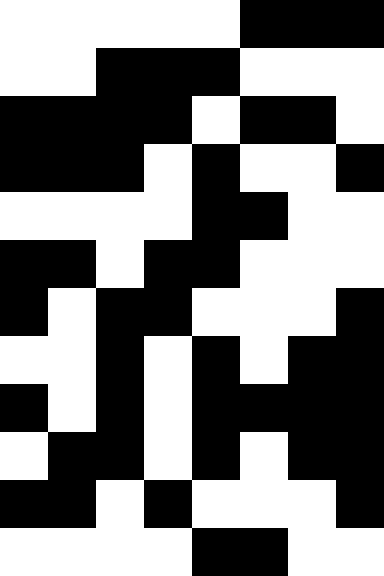[["white", "white", "white", "white", "white", "black", "black", "black"], ["white", "white", "black", "black", "black", "white", "white", "white"], ["black", "black", "black", "black", "white", "black", "black", "white"], ["black", "black", "black", "white", "black", "white", "white", "black"], ["white", "white", "white", "white", "black", "black", "white", "white"], ["black", "black", "white", "black", "black", "white", "white", "white"], ["black", "white", "black", "black", "white", "white", "white", "black"], ["white", "white", "black", "white", "black", "white", "black", "black"], ["black", "white", "black", "white", "black", "black", "black", "black"], ["white", "black", "black", "white", "black", "white", "black", "black"], ["black", "black", "white", "black", "white", "white", "white", "black"], ["white", "white", "white", "white", "black", "black", "white", "white"]]